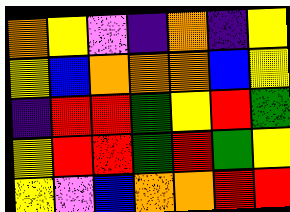[["orange", "yellow", "violet", "indigo", "orange", "indigo", "yellow"], ["yellow", "blue", "orange", "orange", "orange", "blue", "yellow"], ["indigo", "red", "red", "green", "yellow", "red", "green"], ["yellow", "red", "red", "green", "red", "green", "yellow"], ["yellow", "violet", "blue", "orange", "orange", "red", "red"]]